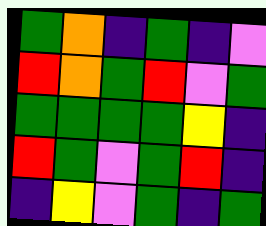[["green", "orange", "indigo", "green", "indigo", "violet"], ["red", "orange", "green", "red", "violet", "green"], ["green", "green", "green", "green", "yellow", "indigo"], ["red", "green", "violet", "green", "red", "indigo"], ["indigo", "yellow", "violet", "green", "indigo", "green"]]